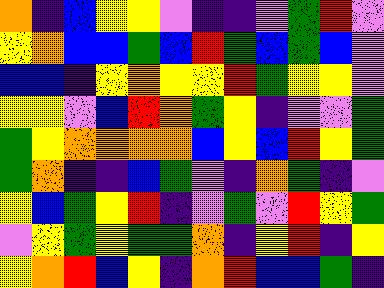[["orange", "indigo", "blue", "yellow", "yellow", "violet", "indigo", "indigo", "violet", "green", "red", "violet"], ["yellow", "orange", "blue", "blue", "green", "blue", "red", "green", "blue", "green", "blue", "violet"], ["blue", "blue", "indigo", "yellow", "orange", "yellow", "yellow", "red", "green", "yellow", "yellow", "violet"], ["yellow", "yellow", "violet", "blue", "red", "orange", "green", "yellow", "indigo", "violet", "violet", "green"], ["green", "yellow", "orange", "orange", "orange", "orange", "blue", "yellow", "blue", "red", "yellow", "green"], ["green", "orange", "indigo", "indigo", "blue", "green", "violet", "indigo", "orange", "green", "indigo", "violet"], ["yellow", "blue", "green", "yellow", "red", "indigo", "violet", "green", "violet", "red", "yellow", "green"], ["violet", "yellow", "green", "yellow", "green", "green", "orange", "indigo", "yellow", "red", "indigo", "yellow"], ["yellow", "orange", "red", "blue", "yellow", "indigo", "orange", "red", "blue", "blue", "green", "indigo"]]